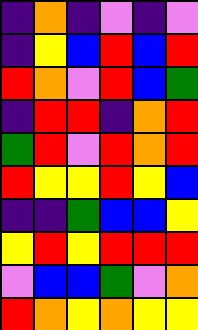[["indigo", "orange", "indigo", "violet", "indigo", "violet"], ["indigo", "yellow", "blue", "red", "blue", "red"], ["red", "orange", "violet", "red", "blue", "green"], ["indigo", "red", "red", "indigo", "orange", "red"], ["green", "red", "violet", "red", "orange", "red"], ["red", "yellow", "yellow", "red", "yellow", "blue"], ["indigo", "indigo", "green", "blue", "blue", "yellow"], ["yellow", "red", "yellow", "red", "red", "red"], ["violet", "blue", "blue", "green", "violet", "orange"], ["red", "orange", "yellow", "orange", "yellow", "yellow"]]